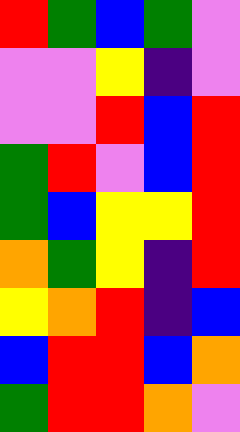[["red", "green", "blue", "green", "violet"], ["violet", "violet", "yellow", "indigo", "violet"], ["violet", "violet", "red", "blue", "red"], ["green", "red", "violet", "blue", "red"], ["green", "blue", "yellow", "yellow", "red"], ["orange", "green", "yellow", "indigo", "red"], ["yellow", "orange", "red", "indigo", "blue"], ["blue", "red", "red", "blue", "orange"], ["green", "red", "red", "orange", "violet"]]